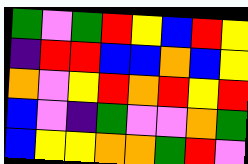[["green", "violet", "green", "red", "yellow", "blue", "red", "yellow"], ["indigo", "red", "red", "blue", "blue", "orange", "blue", "yellow"], ["orange", "violet", "yellow", "red", "orange", "red", "yellow", "red"], ["blue", "violet", "indigo", "green", "violet", "violet", "orange", "green"], ["blue", "yellow", "yellow", "orange", "orange", "green", "red", "violet"]]